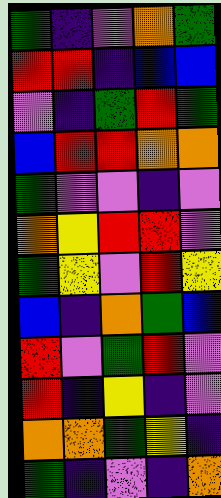[["green", "indigo", "violet", "orange", "green"], ["red", "red", "indigo", "blue", "blue"], ["violet", "indigo", "green", "red", "green"], ["blue", "red", "red", "orange", "orange"], ["green", "violet", "violet", "indigo", "violet"], ["orange", "yellow", "red", "red", "violet"], ["green", "yellow", "violet", "red", "yellow"], ["blue", "indigo", "orange", "green", "blue"], ["red", "violet", "green", "red", "violet"], ["red", "indigo", "yellow", "indigo", "violet"], ["orange", "orange", "green", "yellow", "indigo"], ["green", "indigo", "violet", "indigo", "orange"]]